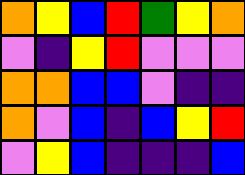[["orange", "yellow", "blue", "red", "green", "yellow", "orange"], ["violet", "indigo", "yellow", "red", "violet", "violet", "violet"], ["orange", "orange", "blue", "blue", "violet", "indigo", "indigo"], ["orange", "violet", "blue", "indigo", "blue", "yellow", "red"], ["violet", "yellow", "blue", "indigo", "indigo", "indigo", "blue"]]